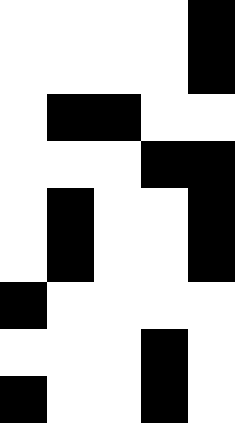[["white", "white", "white", "white", "black"], ["white", "white", "white", "white", "black"], ["white", "black", "black", "white", "white"], ["white", "white", "white", "black", "black"], ["white", "black", "white", "white", "black"], ["white", "black", "white", "white", "black"], ["black", "white", "white", "white", "white"], ["white", "white", "white", "black", "white"], ["black", "white", "white", "black", "white"]]